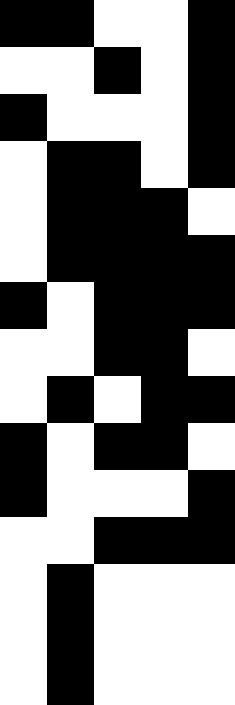[["black", "black", "white", "white", "black"], ["white", "white", "black", "white", "black"], ["black", "white", "white", "white", "black"], ["white", "black", "black", "white", "black"], ["white", "black", "black", "black", "white"], ["white", "black", "black", "black", "black"], ["black", "white", "black", "black", "black"], ["white", "white", "black", "black", "white"], ["white", "black", "white", "black", "black"], ["black", "white", "black", "black", "white"], ["black", "white", "white", "white", "black"], ["white", "white", "black", "black", "black"], ["white", "black", "white", "white", "white"], ["white", "black", "white", "white", "white"], ["white", "black", "white", "white", "white"]]